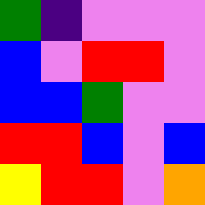[["green", "indigo", "violet", "violet", "violet"], ["blue", "violet", "red", "red", "violet"], ["blue", "blue", "green", "violet", "violet"], ["red", "red", "blue", "violet", "blue"], ["yellow", "red", "red", "violet", "orange"]]